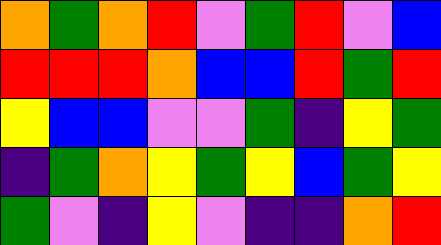[["orange", "green", "orange", "red", "violet", "green", "red", "violet", "blue"], ["red", "red", "red", "orange", "blue", "blue", "red", "green", "red"], ["yellow", "blue", "blue", "violet", "violet", "green", "indigo", "yellow", "green"], ["indigo", "green", "orange", "yellow", "green", "yellow", "blue", "green", "yellow"], ["green", "violet", "indigo", "yellow", "violet", "indigo", "indigo", "orange", "red"]]